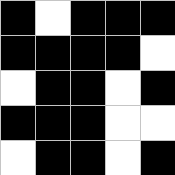[["black", "white", "black", "black", "black"], ["black", "black", "black", "black", "white"], ["white", "black", "black", "white", "black"], ["black", "black", "black", "white", "white"], ["white", "black", "black", "white", "black"]]